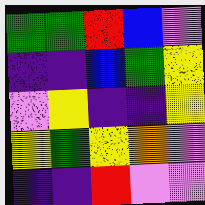[["green", "green", "red", "blue", "violet"], ["indigo", "indigo", "blue", "green", "yellow"], ["violet", "yellow", "indigo", "indigo", "yellow"], ["yellow", "green", "yellow", "orange", "violet"], ["indigo", "indigo", "red", "violet", "violet"]]